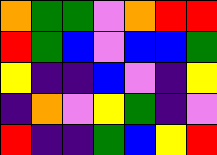[["orange", "green", "green", "violet", "orange", "red", "red"], ["red", "green", "blue", "violet", "blue", "blue", "green"], ["yellow", "indigo", "indigo", "blue", "violet", "indigo", "yellow"], ["indigo", "orange", "violet", "yellow", "green", "indigo", "violet"], ["red", "indigo", "indigo", "green", "blue", "yellow", "red"]]